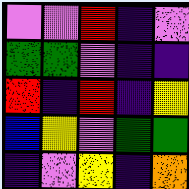[["violet", "violet", "red", "indigo", "violet"], ["green", "green", "violet", "indigo", "indigo"], ["red", "indigo", "red", "indigo", "yellow"], ["blue", "yellow", "violet", "green", "green"], ["indigo", "violet", "yellow", "indigo", "orange"]]